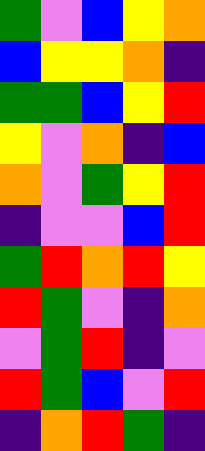[["green", "violet", "blue", "yellow", "orange"], ["blue", "yellow", "yellow", "orange", "indigo"], ["green", "green", "blue", "yellow", "red"], ["yellow", "violet", "orange", "indigo", "blue"], ["orange", "violet", "green", "yellow", "red"], ["indigo", "violet", "violet", "blue", "red"], ["green", "red", "orange", "red", "yellow"], ["red", "green", "violet", "indigo", "orange"], ["violet", "green", "red", "indigo", "violet"], ["red", "green", "blue", "violet", "red"], ["indigo", "orange", "red", "green", "indigo"]]